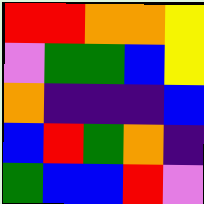[["red", "red", "orange", "orange", "yellow"], ["violet", "green", "green", "blue", "yellow"], ["orange", "indigo", "indigo", "indigo", "blue"], ["blue", "red", "green", "orange", "indigo"], ["green", "blue", "blue", "red", "violet"]]